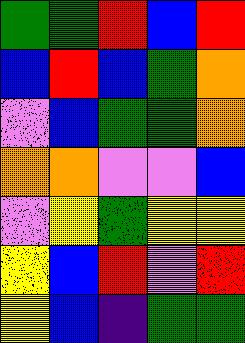[["green", "green", "red", "blue", "red"], ["blue", "red", "blue", "green", "orange"], ["violet", "blue", "green", "green", "orange"], ["orange", "orange", "violet", "violet", "blue"], ["violet", "yellow", "green", "yellow", "yellow"], ["yellow", "blue", "red", "violet", "red"], ["yellow", "blue", "indigo", "green", "green"]]